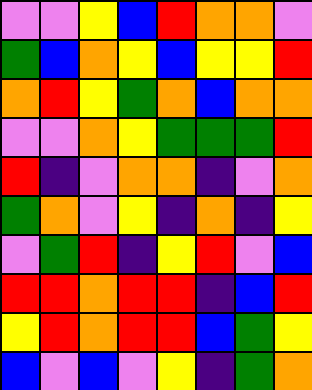[["violet", "violet", "yellow", "blue", "red", "orange", "orange", "violet"], ["green", "blue", "orange", "yellow", "blue", "yellow", "yellow", "red"], ["orange", "red", "yellow", "green", "orange", "blue", "orange", "orange"], ["violet", "violet", "orange", "yellow", "green", "green", "green", "red"], ["red", "indigo", "violet", "orange", "orange", "indigo", "violet", "orange"], ["green", "orange", "violet", "yellow", "indigo", "orange", "indigo", "yellow"], ["violet", "green", "red", "indigo", "yellow", "red", "violet", "blue"], ["red", "red", "orange", "red", "red", "indigo", "blue", "red"], ["yellow", "red", "orange", "red", "red", "blue", "green", "yellow"], ["blue", "violet", "blue", "violet", "yellow", "indigo", "green", "orange"]]